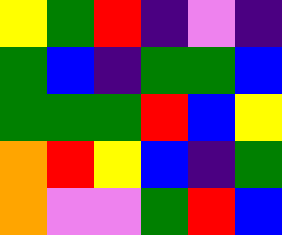[["yellow", "green", "red", "indigo", "violet", "indigo"], ["green", "blue", "indigo", "green", "green", "blue"], ["green", "green", "green", "red", "blue", "yellow"], ["orange", "red", "yellow", "blue", "indigo", "green"], ["orange", "violet", "violet", "green", "red", "blue"]]